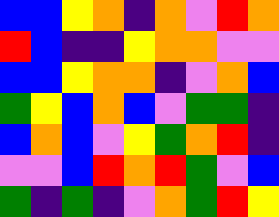[["blue", "blue", "yellow", "orange", "indigo", "orange", "violet", "red", "orange"], ["red", "blue", "indigo", "indigo", "yellow", "orange", "orange", "violet", "violet"], ["blue", "blue", "yellow", "orange", "orange", "indigo", "violet", "orange", "blue"], ["green", "yellow", "blue", "orange", "blue", "violet", "green", "green", "indigo"], ["blue", "orange", "blue", "violet", "yellow", "green", "orange", "red", "indigo"], ["violet", "violet", "blue", "red", "orange", "red", "green", "violet", "blue"], ["green", "indigo", "green", "indigo", "violet", "orange", "green", "red", "yellow"]]